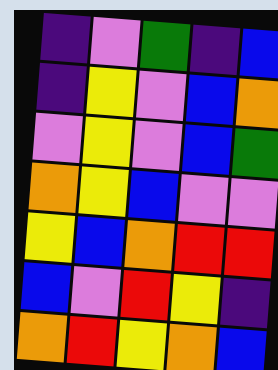[["indigo", "violet", "green", "indigo", "blue"], ["indigo", "yellow", "violet", "blue", "orange"], ["violet", "yellow", "violet", "blue", "green"], ["orange", "yellow", "blue", "violet", "violet"], ["yellow", "blue", "orange", "red", "red"], ["blue", "violet", "red", "yellow", "indigo"], ["orange", "red", "yellow", "orange", "blue"]]